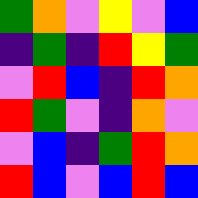[["green", "orange", "violet", "yellow", "violet", "blue"], ["indigo", "green", "indigo", "red", "yellow", "green"], ["violet", "red", "blue", "indigo", "red", "orange"], ["red", "green", "violet", "indigo", "orange", "violet"], ["violet", "blue", "indigo", "green", "red", "orange"], ["red", "blue", "violet", "blue", "red", "blue"]]